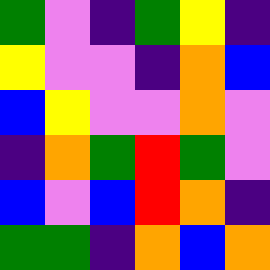[["green", "violet", "indigo", "green", "yellow", "indigo"], ["yellow", "violet", "violet", "indigo", "orange", "blue"], ["blue", "yellow", "violet", "violet", "orange", "violet"], ["indigo", "orange", "green", "red", "green", "violet"], ["blue", "violet", "blue", "red", "orange", "indigo"], ["green", "green", "indigo", "orange", "blue", "orange"]]